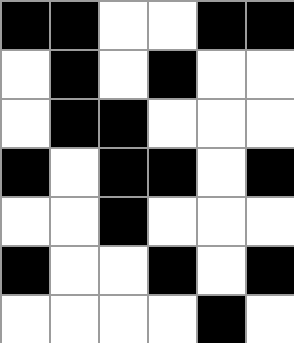[["black", "black", "white", "white", "black", "black"], ["white", "black", "white", "black", "white", "white"], ["white", "black", "black", "white", "white", "white"], ["black", "white", "black", "black", "white", "black"], ["white", "white", "black", "white", "white", "white"], ["black", "white", "white", "black", "white", "black"], ["white", "white", "white", "white", "black", "white"]]